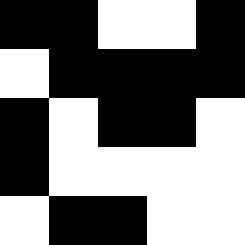[["black", "black", "white", "white", "black"], ["white", "black", "black", "black", "black"], ["black", "white", "black", "black", "white"], ["black", "white", "white", "white", "white"], ["white", "black", "black", "white", "white"]]